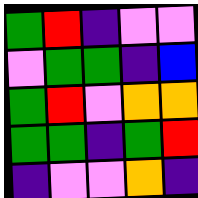[["green", "red", "indigo", "violet", "violet"], ["violet", "green", "green", "indigo", "blue"], ["green", "red", "violet", "orange", "orange"], ["green", "green", "indigo", "green", "red"], ["indigo", "violet", "violet", "orange", "indigo"]]